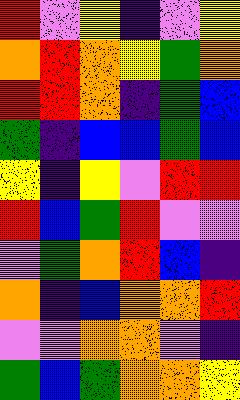[["red", "violet", "yellow", "indigo", "violet", "yellow"], ["orange", "red", "orange", "yellow", "green", "orange"], ["red", "red", "orange", "indigo", "green", "blue"], ["green", "indigo", "blue", "blue", "green", "blue"], ["yellow", "indigo", "yellow", "violet", "red", "red"], ["red", "blue", "green", "red", "violet", "violet"], ["violet", "green", "orange", "red", "blue", "indigo"], ["orange", "indigo", "blue", "orange", "orange", "red"], ["violet", "violet", "orange", "orange", "violet", "indigo"], ["green", "blue", "green", "orange", "orange", "yellow"]]